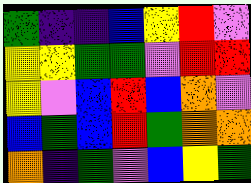[["green", "indigo", "indigo", "blue", "yellow", "red", "violet"], ["yellow", "yellow", "green", "green", "violet", "red", "red"], ["yellow", "violet", "blue", "red", "blue", "orange", "violet"], ["blue", "green", "blue", "red", "green", "orange", "orange"], ["orange", "indigo", "green", "violet", "blue", "yellow", "green"]]